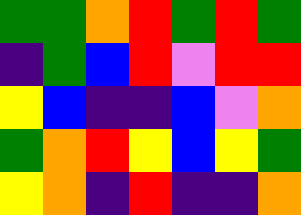[["green", "green", "orange", "red", "green", "red", "green"], ["indigo", "green", "blue", "red", "violet", "red", "red"], ["yellow", "blue", "indigo", "indigo", "blue", "violet", "orange"], ["green", "orange", "red", "yellow", "blue", "yellow", "green"], ["yellow", "orange", "indigo", "red", "indigo", "indigo", "orange"]]